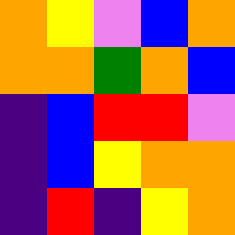[["orange", "yellow", "violet", "blue", "orange"], ["orange", "orange", "green", "orange", "blue"], ["indigo", "blue", "red", "red", "violet"], ["indigo", "blue", "yellow", "orange", "orange"], ["indigo", "red", "indigo", "yellow", "orange"]]